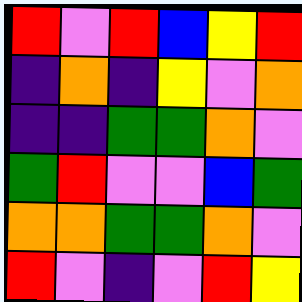[["red", "violet", "red", "blue", "yellow", "red"], ["indigo", "orange", "indigo", "yellow", "violet", "orange"], ["indigo", "indigo", "green", "green", "orange", "violet"], ["green", "red", "violet", "violet", "blue", "green"], ["orange", "orange", "green", "green", "orange", "violet"], ["red", "violet", "indigo", "violet", "red", "yellow"]]